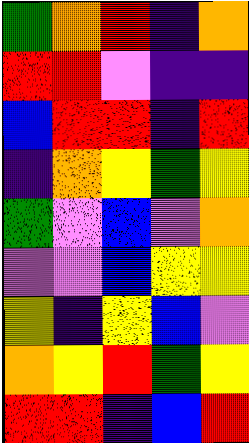[["green", "orange", "red", "indigo", "orange"], ["red", "red", "violet", "indigo", "indigo"], ["blue", "red", "red", "indigo", "red"], ["indigo", "orange", "yellow", "green", "yellow"], ["green", "violet", "blue", "violet", "orange"], ["violet", "violet", "blue", "yellow", "yellow"], ["yellow", "indigo", "yellow", "blue", "violet"], ["orange", "yellow", "red", "green", "yellow"], ["red", "red", "indigo", "blue", "red"]]